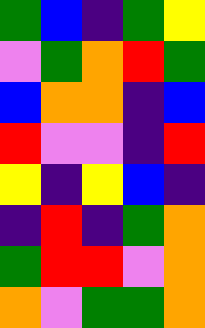[["green", "blue", "indigo", "green", "yellow"], ["violet", "green", "orange", "red", "green"], ["blue", "orange", "orange", "indigo", "blue"], ["red", "violet", "violet", "indigo", "red"], ["yellow", "indigo", "yellow", "blue", "indigo"], ["indigo", "red", "indigo", "green", "orange"], ["green", "red", "red", "violet", "orange"], ["orange", "violet", "green", "green", "orange"]]